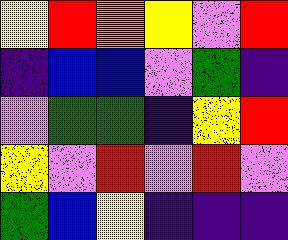[["yellow", "red", "orange", "yellow", "violet", "red"], ["indigo", "blue", "blue", "violet", "green", "indigo"], ["violet", "green", "green", "indigo", "yellow", "red"], ["yellow", "violet", "red", "violet", "red", "violet"], ["green", "blue", "yellow", "indigo", "indigo", "indigo"]]